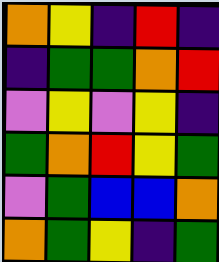[["orange", "yellow", "indigo", "red", "indigo"], ["indigo", "green", "green", "orange", "red"], ["violet", "yellow", "violet", "yellow", "indigo"], ["green", "orange", "red", "yellow", "green"], ["violet", "green", "blue", "blue", "orange"], ["orange", "green", "yellow", "indigo", "green"]]